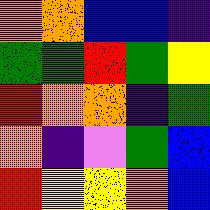[["orange", "orange", "blue", "blue", "indigo"], ["green", "green", "red", "green", "yellow"], ["red", "orange", "orange", "indigo", "green"], ["orange", "indigo", "violet", "green", "blue"], ["red", "yellow", "yellow", "orange", "blue"]]